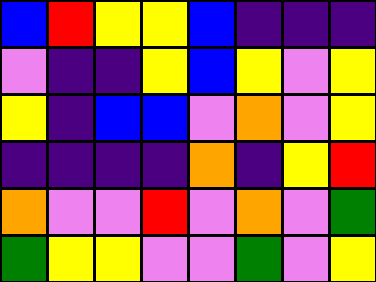[["blue", "red", "yellow", "yellow", "blue", "indigo", "indigo", "indigo"], ["violet", "indigo", "indigo", "yellow", "blue", "yellow", "violet", "yellow"], ["yellow", "indigo", "blue", "blue", "violet", "orange", "violet", "yellow"], ["indigo", "indigo", "indigo", "indigo", "orange", "indigo", "yellow", "red"], ["orange", "violet", "violet", "red", "violet", "orange", "violet", "green"], ["green", "yellow", "yellow", "violet", "violet", "green", "violet", "yellow"]]